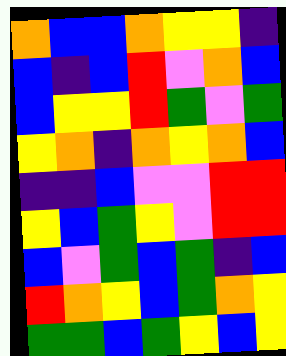[["orange", "blue", "blue", "orange", "yellow", "yellow", "indigo"], ["blue", "indigo", "blue", "red", "violet", "orange", "blue"], ["blue", "yellow", "yellow", "red", "green", "violet", "green"], ["yellow", "orange", "indigo", "orange", "yellow", "orange", "blue"], ["indigo", "indigo", "blue", "violet", "violet", "red", "red"], ["yellow", "blue", "green", "yellow", "violet", "red", "red"], ["blue", "violet", "green", "blue", "green", "indigo", "blue"], ["red", "orange", "yellow", "blue", "green", "orange", "yellow"], ["green", "green", "blue", "green", "yellow", "blue", "yellow"]]